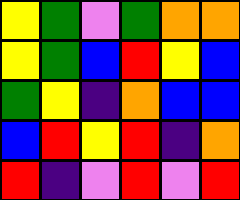[["yellow", "green", "violet", "green", "orange", "orange"], ["yellow", "green", "blue", "red", "yellow", "blue"], ["green", "yellow", "indigo", "orange", "blue", "blue"], ["blue", "red", "yellow", "red", "indigo", "orange"], ["red", "indigo", "violet", "red", "violet", "red"]]